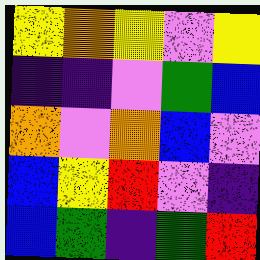[["yellow", "orange", "yellow", "violet", "yellow"], ["indigo", "indigo", "violet", "green", "blue"], ["orange", "violet", "orange", "blue", "violet"], ["blue", "yellow", "red", "violet", "indigo"], ["blue", "green", "indigo", "green", "red"]]